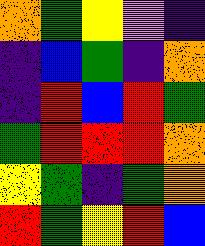[["orange", "green", "yellow", "violet", "indigo"], ["indigo", "blue", "green", "indigo", "orange"], ["indigo", "red", "blue", "red", "green"], ["green", "red", "red", "red", "orange"], ["yellow", "green", "indigo", "green", "orange"], ["red", "green", "yellow", "red", "blue"]]